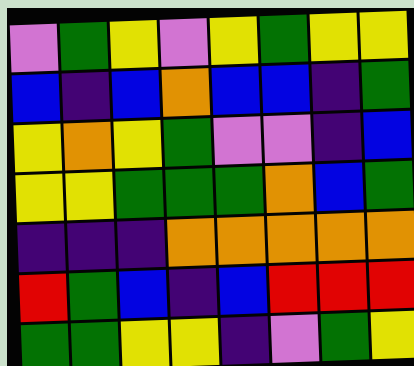[["violet", "green", "yellow", "violet", "yellow", "green", "yellow", "yellow"], ["blue", "indigo", "blue", "orange", "blue", "blue", "indigo", "green"], ["yellow", "orange", "yellow", "green", "violet", "violet", "indigo", "blue"], ["yellow", "yellow", "green", "green", "green", "orange", "blue", "green"], ["indigo", "indigo", "indigo", "orange", "orange", "orange", "orange", "orange"], ["red", "green", "blue", "indigo", "blue", "red", "red", "red"], ["green", "green", "yellow", "yellow", "indigo", "violet", "green", "yellow"]]